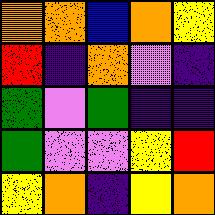[["orange", "orange", "blue", "orange", "yellow"], ["red", "indigo", "orange", "violet", "indigo"], ["green", "violet", "green", "indigo", "indigo"], ["green", "violet", "violet", "yellow", "red"], ["yellow", "orange", "indigo", "yellow", "orange"]]